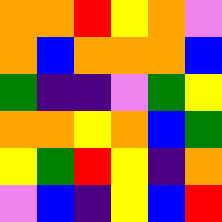[["orange", "orange", "red", "yellow", "orange", "violet"], ["orange", "blue", "orange", "orange", "orange", "blue"], ["green", "indigo", "indigo", "violet", "green", "yellow"], ["orange", "orange", "yellow", "orange", "blue", "green"], ["yellow", "green", "red", "yellow", "indigo", "orange"], ["violet", "blue", "indigo", "yellow", "blue", "red"]]